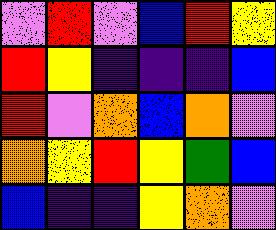[["violet", "red", "violet", "blue", "red", "yellow"], ["red", "yellow", "indigo", "indigo", "indigo", "blue"], ["red", "violet", "orange", "blue", "orange", "violet"], ["orange", "yellow", "red", "yellow", "green", "blue"], ["blue", "indigo", "indigo", "yellow", "orange", "violet"]]